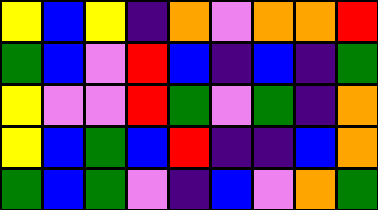[["yellow", "blue", "yellow", "indigo", "orange", "violet", "orange", "orange", "red"], ["green", "blue", "violet", "red", "blue", "indigo", "blue", "indigo", "green"], ["yellow", "violet", "violet", "red", "green", "violet", "green", "indigo", "orange"], ["yellow", "blue", "green", "blue", "red", "indigo", "indigo", "blue", "orange"], ["green", "blue", "green", "violet", "indigo", "blue", "violet", "orange", "green"]]